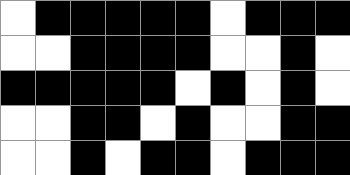[["white", "black", "black", "black", "black", "black", "white", "black", "black", "black"], ["white", "white", "black", "black", "black", "black", "white", "white", "black", "white"], ["black", "black", "black", "black", "black", "white", "black", "white", "black", "white"], ["white", "white", "black", "black", "white", "black", "white", "white", "black", "black"], ["white", "white", "black", "white", "black", "black", "white", "black", "black", "black"]]